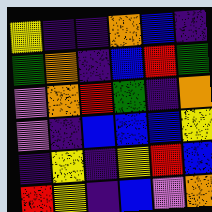[["yellow", "indigo", "indigo", "orange", "blue", "indigo"], ["green", "orange", "indigo", "blue", "red", "green"], ["violet", "orange", "red", "green", "indigo", "orange"], ["violet", "indigo", "blue", "blue", "blue", "yellow"], ["indigo", "yellow", "indigo", "yellow", "red", "blue"], ["red", "yellow", "indigo", "blue", "violet", "orange"]]